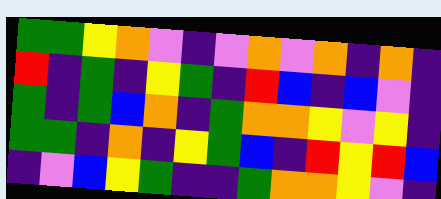[["green", "green", "yellow", "orange", "violet", "indigo", "violet", "orange", "violet", "orange", "indigo", "orange", "indigo"], ["red", "indigo", "green", "indigo", "yellow", "green", "indigo", "red", "blue", "indigo", "blue", "violet", "indigo"], ["green", "indigo", "green", "blue", "orange", "indigo", "green", "orange", "orange", "yellow", "violet", "yellow", "indigo"], ["green", "green", "indigo", "orange", "indigo", "yellow", "green", "blue", "indigo", "red", "yellow", "red", "blue"], ["indigo", "violet", "blue", "yellow", "green", "indigo", "indigo", "green", "orange", "orange", "yellow", "violet", "indigo"]]